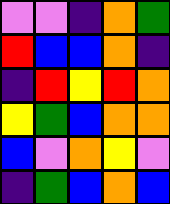[["violet", "violet", "indigo", "orange", "green"], ["red", "blue", "blue", "orange", "indigo"], ["indigo", "red", "yellow", "red", "orange"], ["yellow", "green", "blue", "orange", "orange"], ["blue", "violet", "orange", "yellow", "violet"], ["indigo", "green", "blue", "orange", "blue"]]